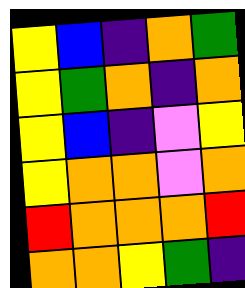[["yellow", "blue", "indigo", "orange", "green"], ["yellow", "green", "orange", "indigo", "orange"], ["yellow", "blue", "indigo", "violet", "yellow"], ["yellow", "orange", "orange", "violet", "orange"], ["red", "orange", "orange", "orange", "red"], ["orange", "orange", "yellow", "green", "indigo"]]